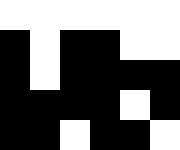[["white", "white", "white", "white", "white", "white"], ["black", "white", "black", "black", "white", "white"], ["black", "white", "black", "black", "black", "black"], ["black", "black", "black", "black", "white", "black"], ["black", "black", "white", "black", "black", "white"]]